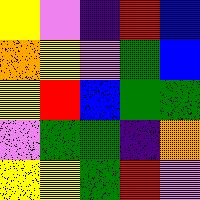[["yellow", "violet", "indigo", "red", "blue"], ["orange", "yellow", "violet", "green", "blue"], ["yellow", "red", "blue", "green", "green"], ["violet", "green", "green", "indigo", "orange"], ["yellow", "yellow", "green", "red", "violet"]]